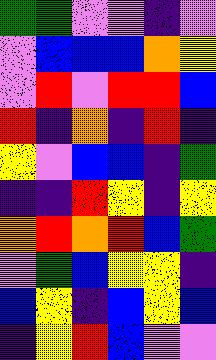[["green", "green", "violet", "violet", "indigo", "violet"], ["violet", "blue", "blue", "blue", "orange", "yellow"], ["violet", "red", "violet", "red", "red", "blue"], ["red", "indigo", "orange", "indigo", "red", "indigo"], ["yellow", "violet", "blue", "blue", "indigo", "green"], ["indigo", "indigo", "red", "yellow", "indigo", "yellow"], ["orange", "red", "orange", "red", "blue", "green"], ["violet", "green", "blue", "yellow", "yellow", "indigo"], ["blue", "yellow", "indigo", "blue", "yellow", "blue"], ["indigo", "yellow", "red", "blue", "violet", "violet"]]